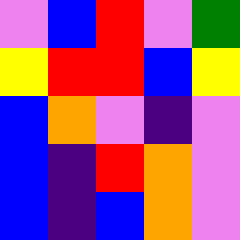[["violet", "blue", "red", "violet", "green"], ["yellow", "red", "red", "blue", "yellow"], ["blue", "orange", "violet", "indigo", "violet"], ["blue", "indigo", "red", "orange", "violet"], ["blue", "indigo", "blue", "orange", "violet"]]